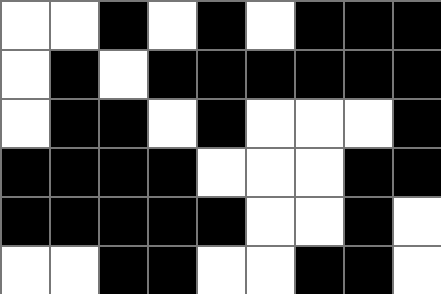[["white", "white", "black", "white", "black", "white", "black", "black", "black"], ["white", "black", "white", "black", "black", "black", "black", "black", "black"], ["white", "black", "black", "white", "black", "white", "white", "white", "black"], ["black", "black", "black", "black", "white", "white", "white", "black", "black"], ["black", "black", "black", "black", "black", "white", "white", "black", "white"], ["white", "white", "black", "black", "white", "white", "black", "black", "white"]]